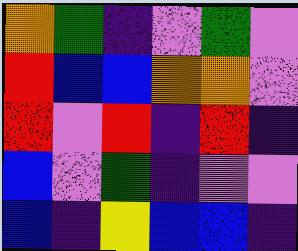[["orange", "green", "indigo", "violet", "green", "violet"], ["red", "blue", "blue", "orange", "orange", "violet"], ["red", "violet", "red", "indigo", "red", "indigo"], ["blue", "violet", "green", "indigo", "violet", "violet"], ["blue", "indigo", "yellow", "blue", "blue", "indigo"]]